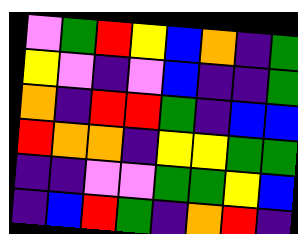[["violet", "green", "red", "yellow", "blue", "orange", "indigo", "green"], ["yellow", "violet", "indigo", "violet", "blue", "indigo", "indigo", "green"], ["orange", "indigo", "red", "red", "green", "indigo", "blue", "blue"], ["red", "orange", "orange", "indigo", "yellow", "yellow", "green", "green"], ["indigo", "indigo", "violet", "violet", "green", "green", "yellow", "blue"], ["indigo", "blue", "red", "green", "indigo", "orange", "red", "indigo"]]